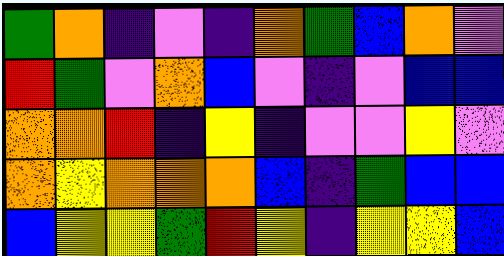[["green", "orange", "indigo", "violet", "indigo", "orange", "green", "blue", "orange", "violet"], ["red", "green", "violet", "orange", "blue", "violet", "indigo", "violet", "blue", "blue"], ["orange", "orange", "red", "indigo", "yellow", "indigo", "violet", "violet", "yellow", "violet"], ["orange", "yellow", "orange", "orange", "orange", "blue", "indigo", "green", "blue", "blue"], ["blue", "yellow", "yellow", "green", "red", "yellow", "indigo", "yellow", "yellow", "blue"]]